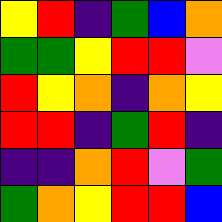[["yellow", "red", "indigo", "green", "blue", "orange"], ["green", "green", "yellow", "red", "red", "violet"], ["red", "yellow", "orange", "indigo", "orange", "yellow"], ["red", "red", "indigo", "green", "red", "indigo"], ["indigo", "indigo", "orange", "red", "violet", "green"], ["green", "orange", "yellow", "red", "red", "blue"]]